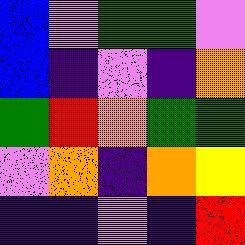[["blue", "violet", "green", "green", "violet"], ["blue", "indigo", "violet", "indigo", "orange"], ["green", "red", "orange", "green", "green"], ["violet", "orange", "indigo", "orange", "yellow"], ["indigo", "indigo", "violet", "indigo", "red"]]